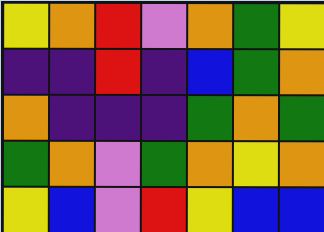[["yellow", "orange", "red", "violet", "orange", "green", "yellow"], ["indigo", "indigo", "red", "indigo", "blue", "green", "orange"], ["orange", "indigo", "indigo", "indigo", "green", "orange", "green"], ["green", "orange", "violet", "green", "orange", "yellow", "orange"], ["yellow", "blue", "violet", "red", "yellow", "blue", "blue"]]